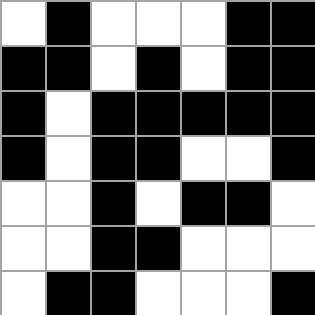[["white", "black", "white", "white", "white", "black", "black"], ["black", "black", "white", "black", "white", "black", "black"], ["black", "white", "black", "black", "black", "black", "black"], ["black", "white", "black", "black", "white", "white", "black"], ["white", "white", "black", "white", "black", "black", "white"], ["white", "white", "black", "black", "white", "white", "white"], ["white", "black", "black", "white", "white", "white", "black"]]